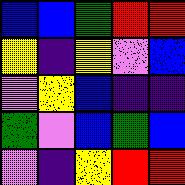[["blue", "blue", "green", "red", "red"], ["yellow", "indigo", "yellow", "violet", "blue"], ["violet", "yellow", "blue", "indigo", "indigo"], ["green", "violet", "blue", "green", "blue"], ["violet", "indigo", "yellow", "red", "red"]]